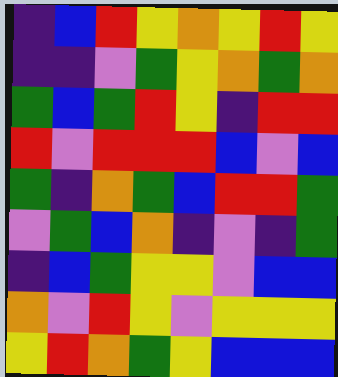[["indigo", "blue", "red", "yellow", "orange", "yellow", "red", "yellow"], ["indigo", "indigo", "violet", "green", "yellow", "orange", "green", "orange"], ["green", "blue", "green", "red", "yellow", "indigo", "red", "red"], ["red", "violet", "red", "red", "red", "blue", "violet", "blue"], ["green", "indigo", "orange", "green", "blue", "red", "red", "green"], ["violet", "green", "blue", "orange", "indigo", "violet", "indigo", "green"], ["indigo", "blue", "green", "yellow", "yellow", "violet", "blue", "blue"], ["orange", "violet", "red", "yellow", "violet", "yellow", "yellow", "yellow"], ["yellow", "red", "orange", "green", "yellow", "blue", "blue", "blue"]]